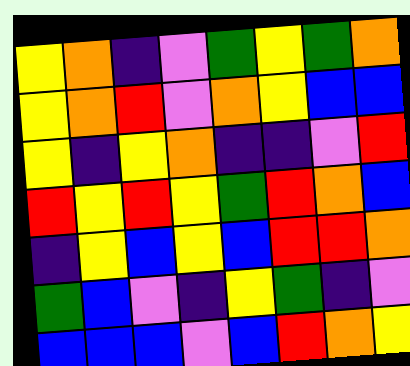[["yellow", "orange", "indigo", "violet", "green", "yellow", "green", "orange"], ["yellow", "orange", "red", "violet", "orange", "yellow", "blue", "blue"], ["yellow", "indigo", "yellow", "orange", "indigo", "indigo", "violet", "red"], ["red", "yellow", "red", "yellow", "green", "red", "orange", "blue"], ["indigo", "yellow", "blue", "yellow", "blue", "red", "red", "orange"], ["green", "blue", "violet", "indigo", "yellow", "green", "indigo", "violet"], ["blue", "blue", "blue", "violet", "blue", "red", "orange", "yellow"]]